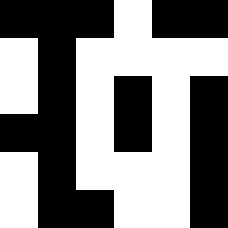[["black", "black", "black", "white", "black", "black"], ["white", "black", "white", "white", "white", "white"], ["white", "black", "white", "black", "white", "black"], ["black", "black", "white", "black", "white", "black"], ["white", "black", "white", "white", "white", "black"], ["white", "black", "black", "white", "white", "black"]]